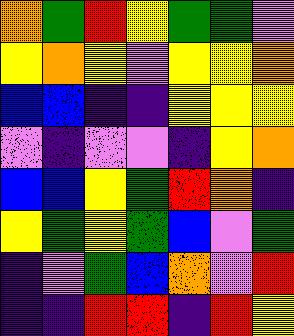[["orange", "green", "red", "yellow", "green", "green", "violet"], ["yellow", "orange", "yellow", "violet", "yellow", "yellow", "orange"], ["blue", "blue", "indigo", "indigo", "yellow", "yellow", "yellow"], ["violet", "indigo", "violet", "violet", "indigo", "yellow", "orange"], ["blue", "blue", "yellow", "green", "red", "orange", "indigo"], ["yellow", "green", "yellow", "green", "blue", "violet", "green"], ["indigo", "violet", "green", "blue", "orange", "violet", "red"], ["indigo", "indigo", "red", "red", "indigo", "red", "yellow"]]